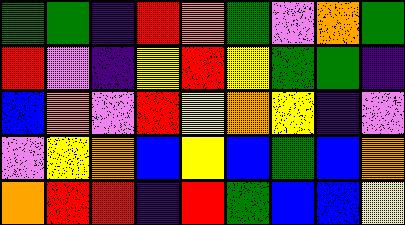[["green", "green", "indigo", "red", "orange", "green", "violet", "orange", "green"], ["red", "violet", "indigo", "yellow", "red", "yellow", "green", "green", "indigo"], ["blue", "orange", "violet", "red", "yellow", "orange", "yellow", "indigo", "violet"], ["violet", "yellow", "orange", "blue", "yellow", "blue", "green", "blue", "orange"], ["orange", "red", "red", "indigo", "red", "green", "blue", "blue", "yellow"]]